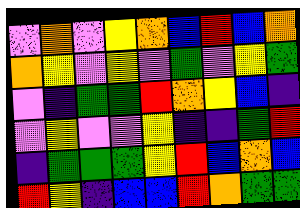[["violet", "orange", "violet", "yellow", "orange", "blue", "red", "blue", "orange"], ["orange", "yellow", "violet", "yellow", "violet", "green", "violet", "yellow", "green"], ["violet", "indigo", "green", "green", "red", "orange", "yellow", "blue", "indigo"], ["violet", "yellow", "violet", "violet", "yellow", "indigo", "indigo", "green", "red"], ["indigo", "green", "green", "green", "yellow", "red", "blue", "orange", "blue"], ["red", "yellow", "indigo", "blue", "blue", "red", "orange", "green", "green"]]